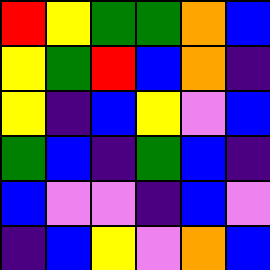[["red", "yellow", "green", "green", "orange", "blue"], ["yellow", "green", "red", "blue", "orange", "indigo"], ["yellow", "indigo", "blue", "yellow", "violet", "blue"], ["green", "blue", "indigo", "green", "blue", "indigo"], ["blue", "violet", "violet", "indigo", "blue", "violet"], ["indigo", "blue", "yellow", "violet", "orange", "blue"]]